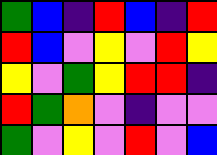[["green", "blue", "indigo", "red", "blue", "indigo", "red"], ["red", "blue", "violet", "yellow", "violet", "red", "yellow"], ["yellow", "violet", "green", "yellow", "red", "red", "indigo"], ["red", "green", "orange", "violet", "indigo", "violet", "violet"], ["green", "violet", "yellow", "violet", "red", "violet", "blue"]]